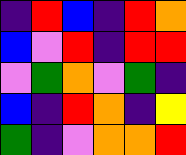[["indigo", "red", "blue", "indigo", "red", "orange"], ["blue", "violet", "red", "indigo", "red", "red"], ["violet", "green", "orange", "violet", "green", "indigo"], ["blue", "indigo", "red", "orange", "indigo", "yellow"], ["green", "indigo", "violet", "orange", "orange", "red"]]